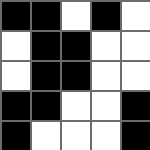[["black", "black", "white", "black", "white"], ["white", "black", "black", "white", "white"], ["white", "black", "black", "white", "white"], ["black", "black", "white", "white", "black"], ["black", "white", "white", "white", "black"]]